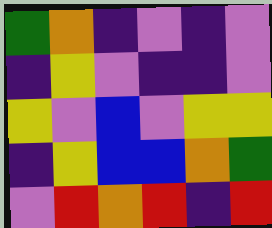[["green", "orange", "indigo", "violet", "indigo", "violet"], ["indigo", "yellow", "violet", "indigo", "indigo", "violet"], ["yellow", "violet", "blue", "violet", "yellow", "yellow"], ["indigo", "yellow", "blue", "blue", "orange", "green"], ["violet", "red", "orange", "red", "indigo", "red"]]